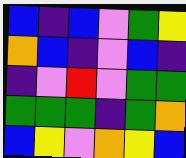[["blue", "indigo", "blue", "violet", "green", "yellow"], ["orange", "blue", "indigo", "violet", "blue", "indigo"], ["indigo", "violet", "red", "violet", "green", "green"], ["green", "green", "green", "indigo", "green", "orange"], ["blue", "yellow", "violet", "orange", "yellow", "blue"]]